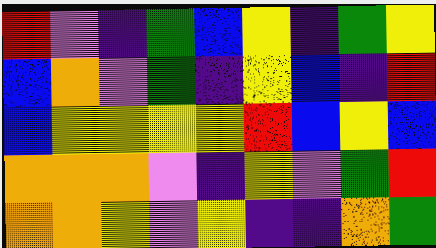[["red", "violet", "indigo", "green", "blue", "yellow", "indigo", "green", "yellow"], ["blue", "orange", "violet", "green", "indigo", "yellow", "blue", "indigo", "red"], ["blue", "yellow", "yellow", "yellow", "yellow", "red", "blue", "yellow", "blue"], ["orange", "orange", "orange", "violet", "indigo", "yellow", "violet", "green", "red"], ["orange", "orange", "yellow", "violet", "yellow", "indigo", "indigo", "orange", "green"]]